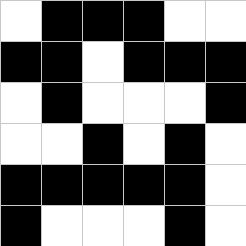[["white", "black", "black", "black", "white", "white"], ["black", "black", "white", "black", "black", "black"], ["white", "black", "white", "white", "white", "black"], ["white", "white", "black", "white", "black", "white"], ["black", "black", "black", "black", "black", "white"], ["black", "white", "white", "white", "black", "white"]]